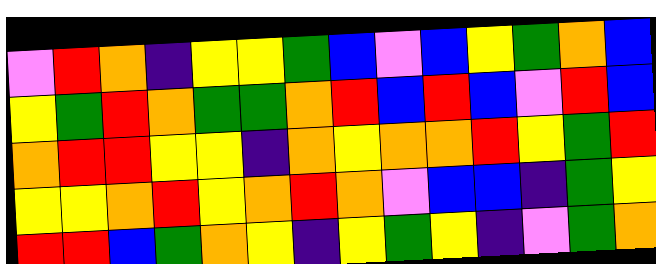[["violet", "red", "orange", "indigo", "yellow", "yellow", "green", "blue", "violet", "blue", "yellow", "green", "orange", "blue"], ["yellow", "green", "red", "orange", "green", "green", "orange", "red", "blue", "red", "blue", "violet", "red", "blue"], ["orange", "red", "red", "yellow", "yellow", "indigo", "orange", "yellow", "orange", "orange", "red", "yellow", "green", "red"], ["yellow", "yellow", "orange", "red", "yellow", "orange", "red", "orange", "violet", "blue", "blue", "indigo", "green", "yellow"], ["red", "red", "blue", "green", "orange", "yellow", "indigo", "yellow", "green", "yellow", "indigo", "violet", "green", "orange"]]